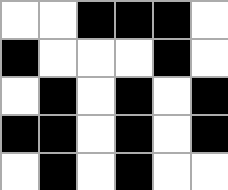[["white", "white", "black", "black", "black", "white"], ["black", "white", "white", "white", "black", "white"], ["white", "black", "white", "black", "white", "black"], ["black", "black", "white", "black", "white", "black"], ["white", "black", "white", "black", "white", "white"]]